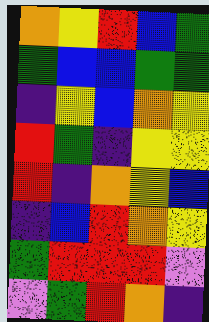[["orange", "yellow", "red", "blue", "green"], ["green", "blue", "blue", "green", "green"], ["indigo", "yellow", "blue", "orange", "yellow"], ["red", "green", "indigo", "yellow", "yellow"], ["red", "indigo", "orange", "yellow", "blue"], ["indigo", "blue", "red", "orange", "yellow"], ["green", "red", "red", "red", "violet"], ["violet", "green", "red", "orange", "indigo"]]